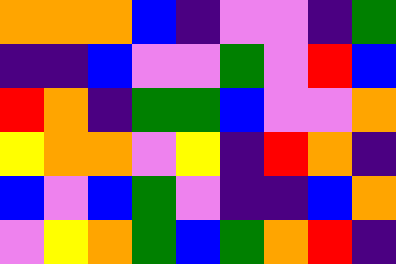[["orange", "orange", "orange", "blue", "indigo", "violet", "violet", "indigo", "green"], ["indigo", "indigo", "blue", "violet", "violet", "green", "violet", "red", "blue"], ["red", "orange", "indigo", "green", "green", "blue", "violet", "violet", "orange"], ["yellow", "orange", "orange", "violet", "yellow", "indigo", "red", "orange", "indigo"], ["blue", "violet", "blue", "green", "violet", "indigo", "indigo", "blue", "orange"], ["violet", "yellow", "orange", "green", "blue", "green", "orange", "red", "indigo"]]